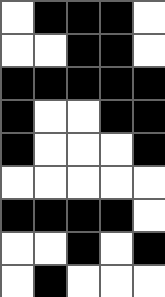[["white", "black", "black", "black", "white"], ["white", "white", "black", "black", "white"], ["black", "black", "black", "black", "black"], ["black", "white", "white", "black", "black"], ["black", "white", "white", "white", "black"], ["white", "white", "white", "white", "white"], ["black", "black", "black", "black", "white"], ["white", "white", "black", "white", "black"], ["white", "black", "white", "white", "white"]]